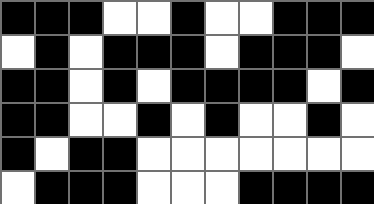[["black", "black", "black", "white", "white", "black", "white", "white", "black", "black", "black"], ["white", "black", "white", "black", "black", "black", "white", "black", "black", "black", "white"], ["black", "black", "white", "black", "white", "black", "black", "black", "black", "white", "black"], ["black", "black", "white", "white", "black", "white", "black", "white", "white", "black", "white"], ["black", "white", "black", "black", "white", "white", "white", "white", "white", "white", "white"], ["white", "black", "black", "black", "white", "white", "white", "black", "black", "black", "black"]]